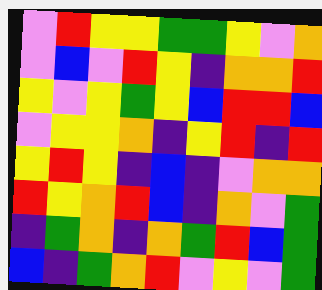[["violet", "red", "yellow", "yellow", "green", "green", "yellow", "violet", "orange"], ["violet", "blue", "violet", "red", "yellow", "indigo", "orange", "orange", "red"], ["yellow", "violet", "yellow", "green", "yellow", "blue", "red", "red", "blue"], ["violet", "yellow", "yellow", "orange", "indigo", "yellow", "red", "indigo", "red"], ["yellow", "red", "yellow", "indigo", "blue", "indigo", "violet", "orange", "orange"], ["red", "yellow", "orange", "red", "blue", "indigo", "orange", "violet", "green"], ["indigo", "green", "orange", "indigo", "orange", "green", "red", "blue", "green"], ["blue", "indigo", "green", "orange", "red", "violet", "yellow", "violet", "green"]]